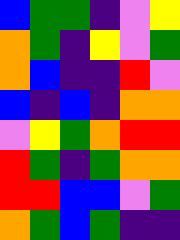[["blue", "green", "green", "indigo", "violet", "yellow"], ["orange", "green", "indigo", "yellow", "violet", "green"], ["orange", "blue", "indigo", "indigo", "red", "violet"], ["blue", "indigo", "blue", "indigo", "orange", "orange"], ["violet", "yellow", "green", "orange", "red", "red"], ["red", "green", "indigo", "green", "orange", "orange"], ["red", "red", "blue", "blue", "violet", "green"], ["orange", "green", "blue", "green", "indigo", "indigo"]]